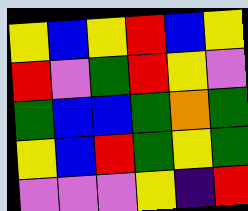[["yellow", "blue", "yellow", "red", "blue", "yellow"], ["red", "violet", "green", "red", "yellow", "violet"], ["green", "blue", "blue", "green", "orange", "green"], ["yellow", "blue", "red", "green", "yellow", "green"], ["violet", "violet", "violet", "yellow", "indigo", "red"]]